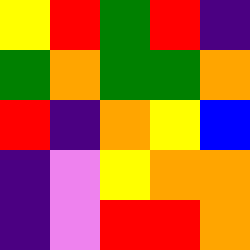[["yellow", "red", "green", "red", "indigo"], ["green", "orange", "green", "green", "orange"], ["red", "indigo", "orange", "yellow", "blue"], ["indigo", "violet", "yellow", "orange", "orange"], ["indigo", "violet", "red", "red", "orange"]]